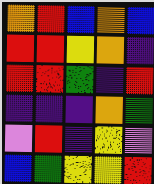[["orange", "red", "blue", "orange", "blue"], ["red", "red", "yellow", "orange", "indigo"], ["red", "red", "green", "indigo", "red"], ["indigo", "indigo", "indigo", "orange", "green"], ["violet", "red", "indigo", "yellow", "violet"], ["blue", "green", "yellow", "yellow", "red"]]